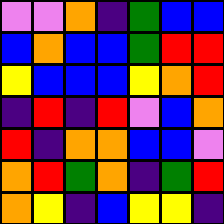[["violet", "violet", "orange", "indigo", "green", "blue", "blue"], ["blue", "orange", "blue", "blue", "green", "red", "red"], ["yellow", "blue", "blue", "blue", "yellow", "orange", "red"], ["indigo", "red", "indigo", "red", "violet", "blue", "orange"], ["red", "indigo", "orange", "orange", "blue", "blue", "violet"], ["orange", "red", "green", "orange", "indigo", "green", "red"], ["orange", "yellow", "indigo", "blue", "yellow", "yellow", "indigo"]]